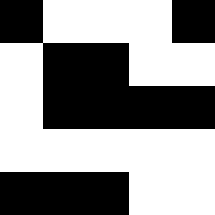[["black", "white", "white", "white", "black"], ["white", "black", "black", "white", "white"], ["white", "black", "black", "black", "black"], ["white", "white", "white", "white", "white"], ["black", "black", "black", "white", "white"]]